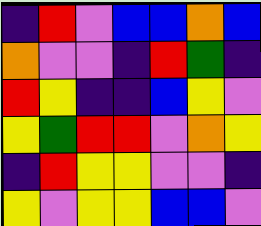[["indigo", "red", "violet", "blue", "blue", "orange", "blue"], ["orange", "violet", "violet", "indigo", "red", "green", "indigo"], ["red", "yellow", "indigo", "indigo", "blue", "yellow", "violet"], ["yellow", "green", "red", "red", "violet", "orange", "yellow"], ["indigo", "red", "yellow", "yellow", "violet", "violet", "indigo"], ["yellow", "violet", "yellow", "yellow", "blue", "blue", "violet"]]